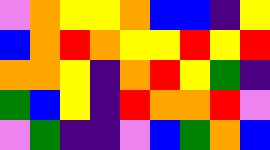[["violet", "orange", "yellow", "yellow", "orange", "blue", "blue", "indigo", "yellow"], ["blue", "orange", "red", "orange", "yellow", "yellow", "red", "yellow", "red"], ["orange", "orange", "yellow", "indigo", "orange", "red", "yellow", "green", "indigo"], ["green", "blue", "yellow", "indigo", "red", "orange", "orange", "red", "violet"], ["violet", "green", "indigo", "indigo", "violet", "blue", "green", "orange", "blue"]]